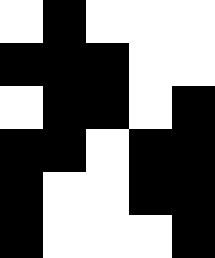[["white", "black", "white", "white", "white"], ["black", "black", "black", "white", "white"], ["white", "black", "black", "white", "black"], ["black", "black", "white", "black", "black"], ["black", "white", "white", "black", "black"], ["black", "white", "white", "white", "black"]]